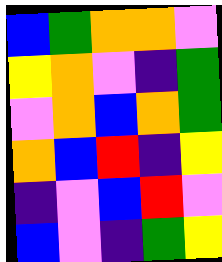[["blue", "green", "orange", "orange", "violet"], ["yellow", "orange", "violet", "indigo", "green"], ["violet", "orange", "blue", "orange", "green"], ["orange", "blue", "red", "indigo", "yellow"], ["indigo", "violet", "blue", "red", "violet"], ["blue", "violet", "indigo", "green", "yellow"]]